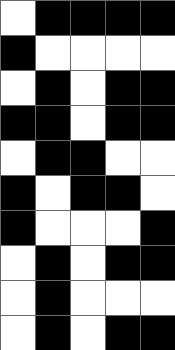[["white", "black", "black", "black", "black"], ["black", "white", "white", "white", "white"], ["white", "black", "white", "black", "black"], ["black", "black", "white", "black", "black"], ["white", "black", "black", "white", "white"], ["black", "white", "black", "black", "white"], ["black", "white", "white", "white", "black"], ["white", "black", "white", "black", "black"], ["white", "black", "white", "white", "white"], ["white", "black", "white", "black", "black"]]